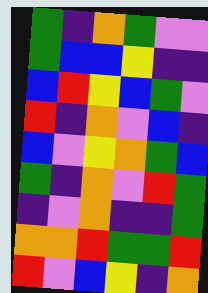[["green", "indigo", "orange", "green", "violet", "violet"], ["green", "blue", "blue", "yellow", "indigo", "indigo"], ["blue", "red", "yellow", "blue", "green", "violet"], ["red", "indigo", "orange", "violet", "blue", "indigo"], ["blue", "violet", "yellow", "orange", "green", "blue"], ["green", "indigo", "orange", "violet", "red", "green"], ["indigo", "violet", "orange", "indigo", "indigo", "green"], ["orange", "orange", "red", "green", "green", "red"], ["red", "violet", "blue", "yellow", "indigo", "orange"]]